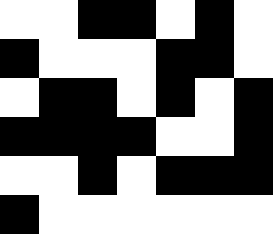[["white", "white", "black", "black", "white", "black", "white"], ["black", "white", "white", "white", "black", "black", "white"], ["white", "black", "black", "white", "black", "white", "black"], ["black", "black", "black", "black", "white", "white", "black"], ["white", "white", "black", "white", "black", "black", "black"], ["black", "white", "white", "white", "white", "white", "white"]]